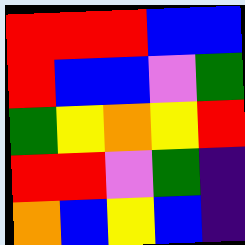[["red", "red", "red", "blue", "blue"], ["red", "blue", "blue", "violet", "green"], ["green", "yellow", "orange", "yellow", "red"], ["red", "red", "violet", "green", "indigo"], ["orange", "blue", "yellow", "blue", "indigo"]]